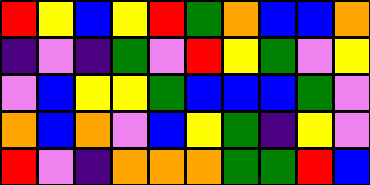[["red", "yellow", "blue", "yellow", "red", "green", "orange", "blue", "blue", "orange"], ["indigo", "violet", "indigo", "green", "violet", "red", "yellow", "green", "violet", "yellow"], ["violet", "blue", "yellow", "yellow", "green", "blue", "blue", "blue", "green", "violet"], ["orange", "blue", "orange", "violet", "blue", "yellow", "green", "indigo", "yellow", "violet"], ["red", "violet", "indigo", "orange", "orange", "orange", "green", "green", "red", "blue"]]